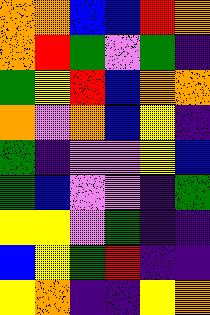[["orange", "orange", "blue", "blue", "red", "orange"], ["orange", "red", "green", "violet", "green", "indigo"], ["green", "yellow", "red", "blue", "orange", "orange"], ["orange", "violet", "orange", "blue", "yellow", "indigo"], ["green", "indigo", "violet", "violet", "yellow", "blue"], ["green", "blue", "violet", "violet", "indigo", "green"], ["yellow", "yellow", "violet", "green", "indigo", "indigo"], ["blue", "yellow", "green", "red", "indigo", "indigo"], ["yellow", "orange", "indigo", "indigo", "yellow", "orange"]]